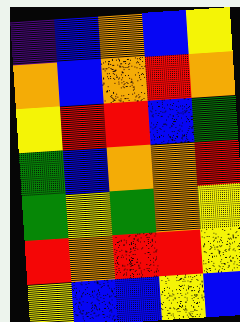[["indigo", "blue", "orange", "blue", "yellow"], ["orange", "blue", "orange", "red", "orange"], ["yellow", "red", "red", "blue", "green"], ["green", "blue", "orange", "orange", "red"], ["green", "yellow", "green", "orange", "yellow"], ["red", "orange", "red", "red", "yellow"], ["yellow", "blue", "blue", "yellow", "blue"]]